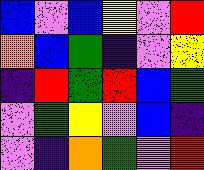[["blue", "violet", "blue", "yellow", "violet", "red"], ["orange", "blue", "green", "indigo", "violet", "yellow"], ["indigo", "red", "green", "red", "blue", "green"], ["violet", "green", "yellow", "violet", "blue", "indigo"], ["violet", "indigo", "orange", "green", "violet", "red"]]